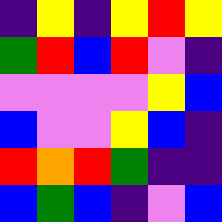[["indigo", "yellow", "indigo", "yellow", "red", "yellow"], ["green", "red", "blue", "red", "violet", "indigo"], ["violet", "violet", "violet", "violet", "yellow", "blue"], ["blue", "violet", "violet", "yellow", "blue", "indigo"], ["red", "orange", "red", "green", "indigo", "indigo"], ["blue", "green", "blue", "indigo", "violet", "blue"]]